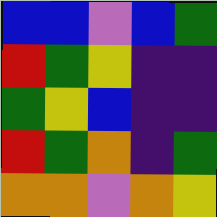[["blue", "blue", "violet", "blue", "green"], ["red", "green", "yellow", "indigo", "indigo"], ["green", "yellow", "blue", "indigo", "indigo"], ["red", "green", "orange", "indigo", "green"], ["orange", "orange", "violet", "orange", "yellow"]]